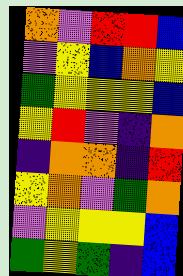[["orange", "violet", "red", "red", "blue"], ["violet", "yellow", "blue", "orange", "yellow"], ["green", "yellow", "yellow", "yellow", "blue"], ["yellow", "red", "violet", "indigo", "orange"], ["indigo", "orange", "orange", "indigo", "red"], ["yellow", "orange", "violet", "green", "orange"], ["violet", "yellow", "yellow", "yellow", "blue"], ["green", "yellow", "green", "indigo", "blue"]]